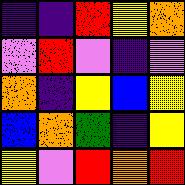[["indigo", "indigo", "red", "yellow", "orange"], ["violet", "red", "violet", "indigo", "violet"], ["orange", "indigo", "yellow", "blue", "yellow"], ["blue", "orange", "green", "indigo", "yellow"], ["yellow", "violet", "red", "orange", "red"]]